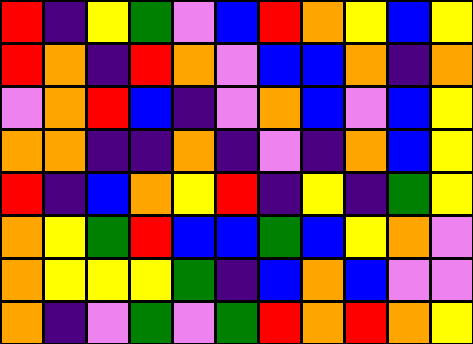[["red", "indigo", "yellow", "green", "violet", "blue", "red", "orange", "yellow", "blue", "yellow"], ["red", "orange", "indigo", "red", "orange", "violet", "blue", "blue", "orange", "indigo", "orange"], ["violet", "orange", "red", "blue", "indigo", "violet", "orange", "blue", "violet", "blue", "yellow"], ["orange", "orange", "indigo", "indigo", "orange", "indigo", "violet", "indigo", "orange", "blue", "yellow"], ["red", "indigo", "blue", "orange", "yellow", "red", "indigo", "yellow", "indigo", "green", "yellow"], ["orange", "yellow", "green", "red", "blue", "blue", "green", "blue", "yellow", "orange", "violet"], ["orange", "yellow", "yellow", "yellow", "green", "indigo", "blue", "orange", "blue", "violet", "violet"], ["orange", "indigo", "violet", "green", "violet", "green", "red", "orange", "red", "orange", "yellow"]]